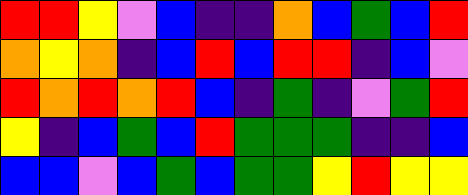[["red", "red", "yellow", "violet", "blue", "indigo", "indigo", "orange", "blue", "green", "blue", "red"], ["orange", "yellow", "orange", "indigo", "blue", "red", "blue", "red", "red", "indigo", "blue", "violet"], ["red", "orange", "red", "orange", "red", "blue", "indigo", "green", "indigo", "violet", "green", "red"], ["yellow", "indigo", "blue", "green", "blue", "red", "green", "green", "green", "indigo", "indigo", "blue"], ["blue", "blue", "violet", "blue", "green", "blue", "green", "green", "yellow", "red", "yellow", "yellow"]]